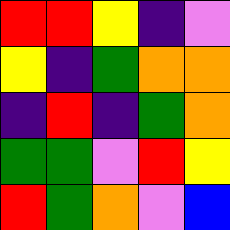[["red", "red", "yellow", "indigo", "violet"], ["yellow", "indigo", "green", "orange", "orange"], ["indigo", "red", "indigo", "green", "orange"], ["green", "green", "violet", "red", "yellow"], ["red", "green", "orange", "violet", "blue"]]